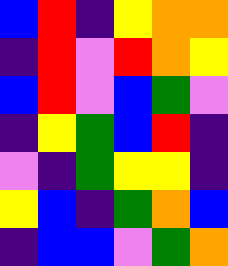[["blue", "red", "indigo", "yellow", "orange", "orange"], ["indigo", "red", "violet", "red", "orange", "yellow"], ["blue", "red", "violet", "blue", "green", "violet"], ["indigo", "yellow", "green", "blue", "red", "indigo"], ["violet", "indigo", "green", "yellow", "yellow", "indigo"], ["yellow", "blue", "indigo", "green", "orange", "blue"], ["indigo", "blue", "blue", "violet", "green", "orange"]]